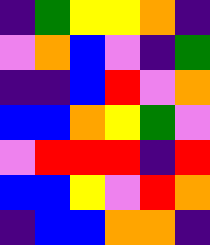[["indigo", "green", "yellow", "yellow", "orange", "indigo"], ["violet", "orange", "blue", "violet", "indigo", "green"], ["indigo", "indigo", "blue", "red", "violet", "orange"], ["blue", "blue", "orange", "yellow", "green", "violet"], ["violet", "red", "red", "red", "indigo", "red"], ["blue", "blue", "yellow", "violet", "red", "orange"], ["indigo", "blue", "blue", "orange", "orange", "indigo"]]